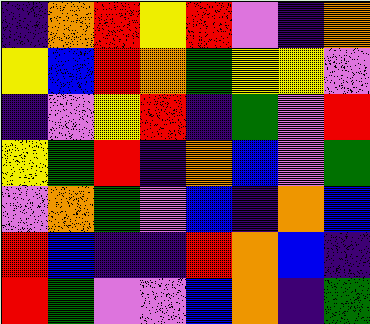[["indigo", "orange", "red", "yellow", "red", "violet", "indigo", "orange"], ["yellow", "blue", "red", "orange", "green", "yellow", "yellow", "violet"], ["indigo", "violet", "yellow", "red", "indigo", "green", "violet", "red"], ["yellow", "green", "red", "indigo", "orange", "blue", "violet", "green"], ["violet", "orange", "green", "violet", "blue", "indigo", "orange", "blue"], ["red", "blue", "indigo", "indigo", "red", "orange", "blue", "indigo"], ["red", "green", "violet", "violet", "blue", "orange", "indigo", "green"]]